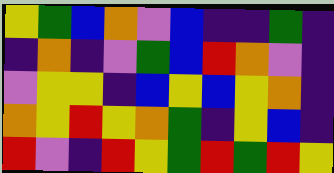[["yellow", "green", "blue", "orange", "violet", "blue", "indigo", "indigo", "green", "indigo"], ["indigo", "orange", "indigo", "violet", "green", "blue", "red", "orange", "violet", "indigo"], ["violet", "yellow", "yellow", "indigo", "blue", "yellow", "blue", "yellow", "orange", "indigo"], ["orange", "yellow", "red", "yellow", "orange", "green", "indigo", "yellow", "blue", "indigo"], ["red", "violet", "indigo", "red", "yellow", "green", "red", "green", "red", "yellow"]]